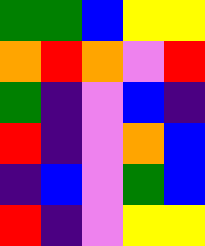[["green", "green", "blue", "yellow", "yellow"], ["orange", "red", "orange", "violet", "red"], ["green", "indigo", "violet", "blue", "indigo"], ["red", "indigo", "violet", "orange", "blue"], ["indigo", "blue", "violet", "green", "blue"], ["red", "indigo", "violet", "yellow", "yellow"]]